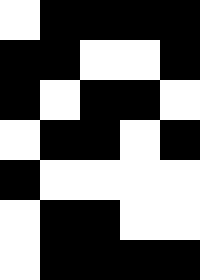[["white", "black", "black", "black", "black"], ["black", "black", "white", "white", "black"], ["black", "white", "black", "black", "white"], ["white", "black", "black", "white", "black"], ["black", "white", "white", "white", "white"], ["white", "black", "black", "white", "white"], ["white", "black", "black", "black", "black"]]